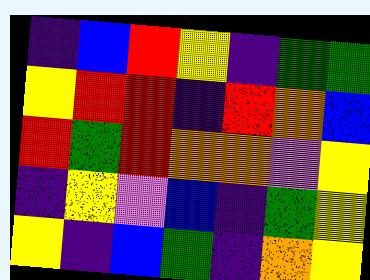[["indigo", "blue", "red", "yellow", "indigo", "green", "green"], ["yellow", "red", "red", "indigo", "red", "orange", "blue"], ["red", "green", "red", "orange", "orange", "violet", "yellow"], ["indigo", "yellow", "violet", "blue", "indigo", "green", "yellow"], ["yellow", "indigo", "blue", "green", "indigo", "orange", "yellow"]]